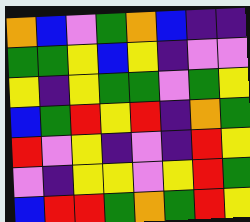[["orange", "blue", "violet", "green", "orange", "blue", "indigo", "indigo"], ["green", "green", "yellow", "blue", "yellow", "indigo", "violet", "violet"], ["yellow", "indigo", "yellow", "green", "green", "violet", "green", "yellow"], ["blue", "green", "red", "yellow", "red", "indigo", "orange", "green"], ["red", "violet", "yellow", "indigo", "violet", "indigo", "red", "yellow"], ["violet", "indigo", "yellow", "yellow", "violet", "yellow", "red", "green"], ["blue", "red", "red", "green", "orange", "green", "red", "yellow"]]